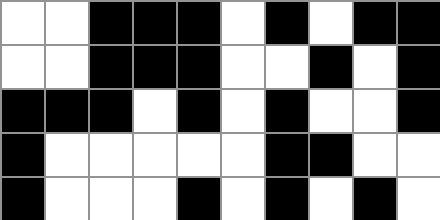[["white", "white", "black", "black", "black", "white", "black", "white", "black", "black"], ["white", "white", "black", "black", "black", "white", "white", "black", "white", "black"], ["black", "black", "black", "white", "black", "white", "black", "white", "white", "black"], ["black", "white", "white", "white", "white", "white", "black", "black", "white", "white"], ["black", "white", "white", "white", "black", "white", "black", "white", "black", "white"]]